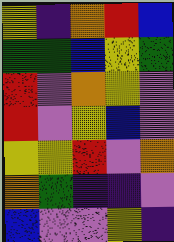[["yellow", "indigo", "orange", "red", "blue"], ["green", "green", "blue", "yellow", "green"], ["red", "violet", "orange", "yellow", "violet"], ["red", "violet", "yellow", "blue", "violet"], ["yellow", "yellow", "red", "violet", "orange"], ["orange", "green", "indigo", "indigo", "violet"], ["blue", "violet", "violet", "yellow", "indigo"]]